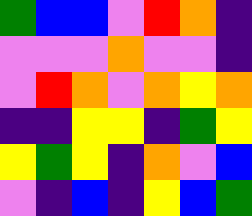[["green", "blue", "blue", "violet", "red", "orange", "indigo"], ["violet", "violet", "violet", "orange", "violet", "violet", "indigo"], ["violet", "red", "orange", "violet", "orange", "yellow", "orange"], ["indigo", "indigo", "yellow", "yellow", "indigo", "green", "yellow"], ["yellow", "green", "yellow", "indigo", "orange", "violet", "blue"], ["violet", "indigo", "blue", "indigo", "yellow", "blue", "green"]]